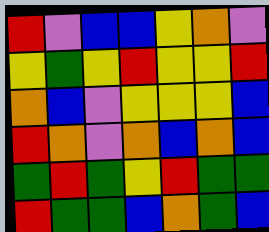[["red", "violet", "blue", "blue", "yellow", "orange", "violet"], ["yellow", "green", "yellow", "red", "yellow", "yellow", "red"], ["orange", "blue", "violet", "yellow", "yellow", "yellow", "blue"], ["red", "orange", "violet", "orange", "blue", "orange", "blue"], ["green", "red", "green", "yellow", "red", "green", "green"], ["red", "green", "green", "blue", "orange", "green", "blue"]]